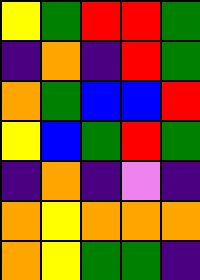[["yellow", "green", "red", "red", "green"], ["indigo", "orange", "indigo", "red", "green"], ["orange", "green", "blue", "blue", "red"], ["yellow", "blue", "green", "red", "green"], ["indigo", "orange", "indigo", "violet", "indigo"], ["orange", "yellow", "orange", "orange", "orange"], ["orange", "yellow", "green", "green", "indigo"]]